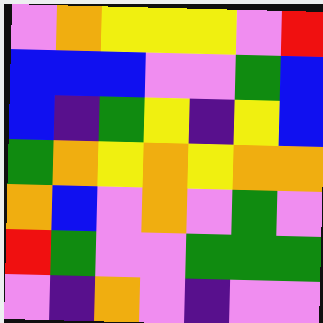[["violet", "orange", "yellow", "yellow", "yellow", "violet", "red"], ["blue", "blue", "blue", "violet", "violet", "green", "blue"], ["blue", "indigo", "green", "yellow", "indigo", "yellow", "blue"], ["green", "orange", "yellow", "orange", "yellow", "orange", "orange"], ["orange", "blue", "violet", "orange", "violet", "green", "violet"], ["red", "green", "violet", "violet", "green", "green", "green"], ["violet", "indigo", "orange", "violet", "indigo", "violet", "violet"]]